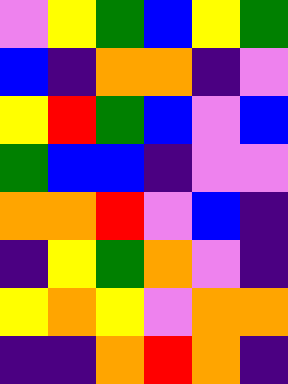[["violet", "yellow", "green", "blue", "yellow", "green"], ["blue", "indigo", "orange", "orange", "indigo", "violet"], ["yellow", "red", "green", "blue", "violet", "blue"], ["green", "blue", "blue", "indigo", "violet", "violet"], ["orange", "orange", "red", "violet", "blue", "indigo"], ["indigo", "yellow", "green", "orange", "violet", "indigo"], ["yellow", "orange", "yellow", "violet", "orange", "orange"], ["indigo", "indigo", "orange", "red", "orange", "indigo"]]